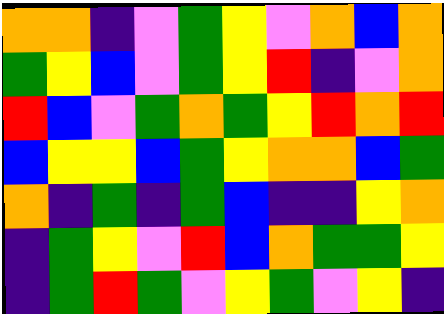[["orange", "orange", "indigo", "violet", "green", "yellow", "violet", "orange", "blue", "orange"], ["green", "yellow", "blue", "violet", "green", "yellow", "red", "indigo", "violet", "orange"], ["red", "blue", "violet", "green", "orange", "green", "yellow", "red", "orange", "red"], ["blue", "yellow", "yellow", "blue", "green", "yellow", "orange", "orange", "blue", "green"], ["orange", "indigo", "green", "indigo", "green", "blue", "indigo", "indigo", "yellow", "orange"], ["indigo", "green", "yellow", "violet", "red", "blue", "orange", "green", "green", "yellow"], ["indigo", "green", "red", "green", "violet", "yellow", "green", "violet", "yellow", "indigo"]]